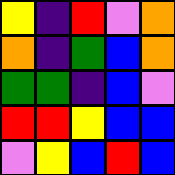[["yellow", "indigo", "red", "violet", "orange"], ["orange", "indigo", "green", "blue", "orange"], ["green", "green", "indigo", "blue", "violet"], ["red", "red", "yellow", "blue", "blue"], ["violet", "yellow", "blue", "red", "blue"]]